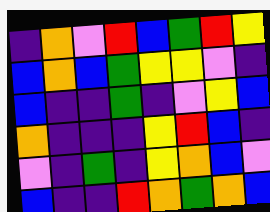[["indigo", "orange", "violet", "red", "blue", "green", "red", "yellow"], ["blue", "orange", "blue", "green", "yellow", "yellow", "violet", "indigo"], ["blue", "indigo", "indigo", "green", "indigo", "violet", "yellow", "blue"], ["orange", "indigo", "indigo", "indigo", "yellow", "red", "blue", "indigo"], ["violet", "indigo", "green", "indigo", "yellow", "orange", "blue", "violet"], ["blue", "indigo", "indigo", "red", "orange", "green", "orange", "blue"]]